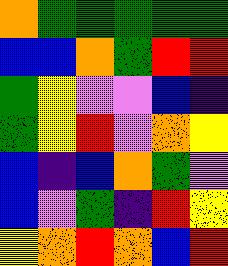[["orange", "green", "green", "green", "green", "green"], ["blue", "blue", "orange", "green", "red", "red"], ["green", "yellow", "violet", "violet", "blue", "indigo"], ["green", "yellow", "red", "violet", "orange", "yellow"], ["blue", "indigo", "blue", "orange", "green", "violet"], ["blue", "violet", "green", "indigo", "red", "yellow"], ["yellow", "orange", "red", "orange", "blue", "red"]]